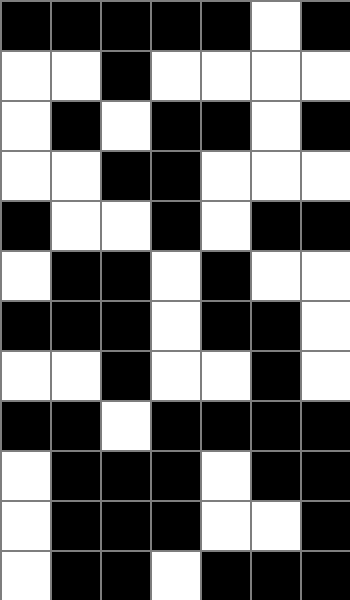[["black", "black", "black", "black", "black", "white", "black"], ["white", "white", "black", "white", "white", "white", "white"], ["white", "black", "white", "black", "black", "white", "black"], ["white", "white", "black", "black", "white", "white", "white"], ["black", "white", "white", "black", "white", "black", "black"], ["white", "black", "black", "white", "black", "white", "white"], ["black", "black", "black", "white", "black", "black", "white"], ["white", "white", "black", "white", "white", "black", "white"], ["black", "black", "white", "black", "black", "black", "black"], ["white", "black", "black", "black", "white", "black", "black"], ["white", "black", "black", "black", "white", "white", "black"], ["white", "black", "black", "white", "black", "black", "black"]]